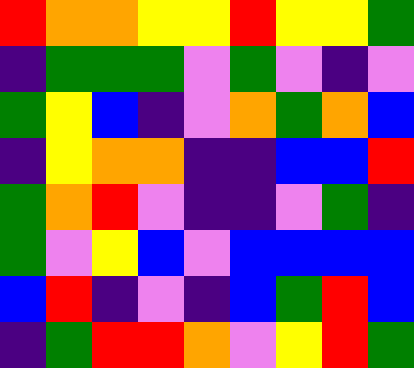[["red", "orange", "orange", "yellow", "yellow", "red", "yellow", "yellow", "green"], ["indigo", "green", "green", "green", "violet", "green", "violet", "indigo", "violet"], ["green", "yellow", "blue", "indigo", "violet", "orange", "green", "orange", "blue"], ["indigo", "yellow", "orange", "orange", "indigo", "indigo", "blue", "blue", "red"], ["green", "orange", "red", "violet", "indigo", "indigo", "violet", "green", "indigo"], ["green", "violet", "yellow", "blue", "violet", "blue", "blue", "blue", "blue"], ["blue", "red", "indigo", "violet", "indigo", "blue", "green", "red", "blue"], ["indigo", "green", "red", "red", "orange", "violet", "yellow", "red", "green"]]